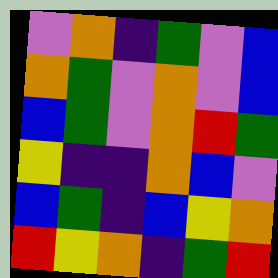[["violet", "orange", "indigo", "green", "violet", "blue"], ["orange", "green", "violet", "orange", "violet", "blue"], ["blue", "green", "violet", "orange", "red", "green"], ["yellow", "indigo", "indigo", "orange", "blue", "violet"], ["blue", "green", "indigo", "blue", "yellow", "orange"], ["red", "yellow", "orange", "indigo", "green", "red"]]